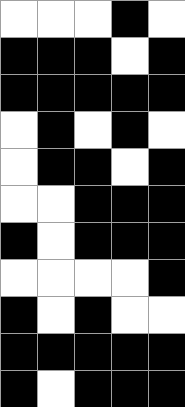[["white", "white", "white", "black", "white"], ["black", "black", "black", "white", "black"], ["black", "black", "black", "black", "black"], ["white", "black", "white", "black", "white"], ["white", "black", "black", "white", "black"], ["white", "white", "black", "black", "black"], ["black", "white", "black", "black", "black"], ["white", "white", "white", "white", "black"], ["black", "white", "black", "white", "white"], ["black", "black", "black", "black", "black"], ["black", "white", "black", "black", "black"]]